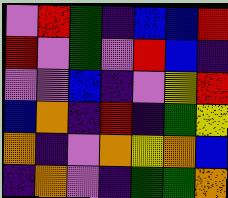[["violet", "red", "green", "indigo", "blue", "blue", "red"], ["red", "violet", "green", "violet", "red", "blue", "indigo"], ["violet", "violet", "blue", "indigo", "violet", "yellow", "red"], ["blue", "orange", "indigo", "red", "indigo", "green", "yellow"], ["orange", "indigo", "violet", "orange", "yellow", "orange", "blue"], ["indigo", "orange", "violet", "indigo", "green", "green", "orange"]]